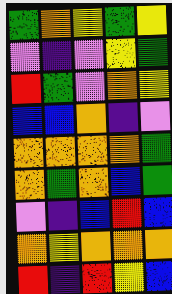[["green", "orange", "yellow", "green", "yellow"], ["violet", "indigo", "violet", "yellow", "green"], ["red", "green", "violet", "orange", "yellow"], ["blue", "blue", "orange", "indigo", "violet"], ["orange", "orange", "orange", "orange", "green"], ["orange", "green", "orange", "blue", "green"], ["violet", "indigo", "blue", "red", "blue"], ["orange", "yellow", "orange", "orange", "orange"], ["red", "indigo", "red", "yellow", "blue"]]